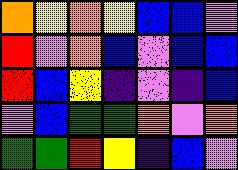[["orange", "yellow", "orange", "yellow", "blue", "blue", "violet"], ["red", "violet", "orange", "blue", "violet", "blue", "blue"], ["red", "blue", "yellow", "indigo", "violet", "indigo", "blue"], ["violet", "blue", "green", "green", "orange", "violet", "orange"], ["green", "green", "red", "yellow", "indigo", "blue", "violet"]]